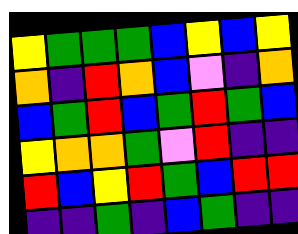[["yellow", "green", "green", "green", "blue", "yellow", "blue", "yellow"], ["orange", "indigo", "red", "orange", "blue", "violet", "indigo", "orange"], ["blue", "green", "red", "blue", "green", "red", "green", "blue"], ["yellow", "orange", "orange", "green", "violet", "red", "indigo", "indigo"], ["red", "blue", "yellow", "red", "green", "blue", "red", "red"], ["indigo", "indigo", "green", "indigo", "blue", "green", "indigo", "indigo"]]